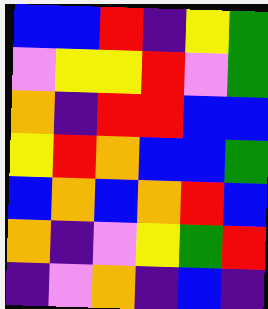[["blue", "blue", "red", "indigo", "yellow", "green"], ["violet", "yellow", "yellow", "red", "violet", "green"], ["orange", "indigo", "red", "red", "blue", "blue"], ["yellow", "red", "orange", "blue", "blue", "green"], ["blue", "orange", "blue", "orange", "red", "blue"], ["orange", "indigo", "violet", "yellow", "green", "red"], ["indigo", "violet", "orange", "indigo", "blue", "indigo"]]